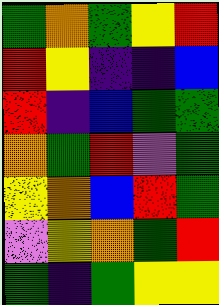[["green", "orange", "green", "yellow", "red"], ["red", "yellow", "indigo", "indigo", "blue"], ["red", "indigo", "blue", "green", "green"], ["orange", "green", "red", "violet", "green"], ["yellow", "orange", "blue", "red", "green"], ["violet", "yellow", "orange", "green", "red"], ["green", "indigo", "green", "yellow", "yellow"]]